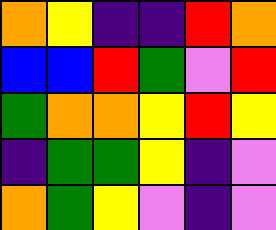[["orange", "yellow", "indigo", "indigo", "red", "orange"], ["blue", "blue", "red", "green", "violet", "red"], ["green", "orange", "orange", "yellow", "red", "yellow"], ["indigo", "green", "green", "yellow", "indigo", "violet"], ["orange", "green", "yellow", "violet", "indigo", "violet"]]